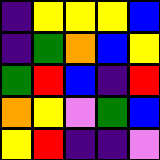[["indigo", "yellow", "yellow", "yellow", "blue"], ["indigo", "green", "orange", "blue", "yellow"], ["green", "red", "blue", "indigo", "red"], ["orange", "yellow", "violet", "green", "blue"], ["yellow", "red", "indigo", "indigo", "violet"]]